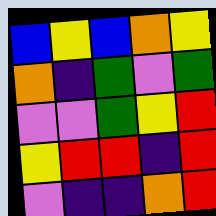[["blue", "yellow", "blue", "orange", "yellow"], ["orange", "indigo", "green", "violet", "green"], ["violet", "violet", "green", "yellow", "red"], ["yellow", "red", "red", "indigo", "red"], ["violet", "indigo", "indigo", "orange", "red"]]